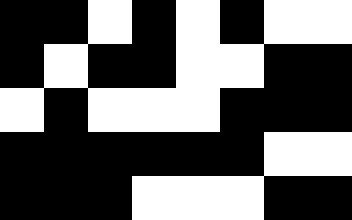[["black", "black", "white", "black", "white", "black", "white", "white"], ["black", "white", "black", "black", "white", "white", "black", "black"], ["white", "black", "white", "white", "white", "black", "black", "black"], ["black", "black", "black", "black", "black", "black", "white", "white"], ["black", "black", "black", "white", "white", "white", "black", "black"]]